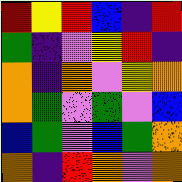[["red", "yellow", "red", "blue", "indigo", "red"], ["green", "indigo", "violet", "yellow", "red", "indigo"], ["orange", "indigo", "orange", "violet", "yellow", "orange"], ["orange", "green", "violet", "green", "violet", "blue"], ["blue", "green", "violet", "blue", "green", "orange"], ["orange", "indigo", "red", "orange", "violet", "orange"]]